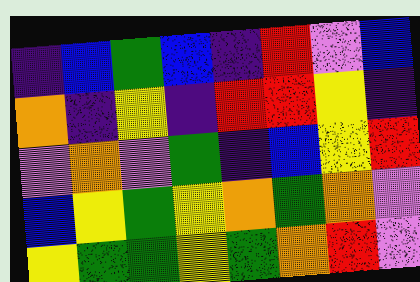[["indigo", "blue", "green", "blue", "indigo", "red", "violet", "blue"], ["orange", "indigo", "yellow", "indigo", "red", "red", "yellow", "indigo"], ["violet", "orange", "violet", "green", "indigo", "blue", "yellow", "red"], ["blue", "yellow", "green", "yellow", "orange", "green", "orange", "violet"], ["yellow", "green", "green", "yellow", "green", "orange", "red", "violet"]]